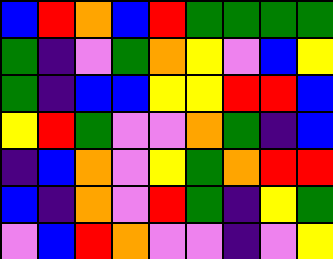[["blue", "red", "orange", "blue", "red", "green", "green", "green", "green"], ["green", "indigo", "violet", "green", "orange", "yellow", "violet", "blue", "yellow"], ["green", "indigo", "blue", "blue", "yellow", "yellow", "red", "red", "blue"], ["yellow", "red", "green", "violet", "violet", "orange", "green", "indigo", "blue"], ["indigo", "blue", "orange", "violet", "yellow", "green", "orange", "red", "red"], ["blue", "indigo", "orange", "violet", "red", "green", "indigo", "yellow", "green"], ["violet", "blue", "red", "orange", "violet", "violet", "indigo", "violet", "yellow"]]